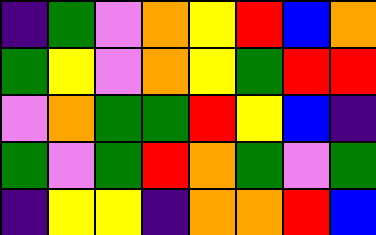[["indigo", "green", "violet", "orange", "yellow", "red", "blue", "orange"], ["green", "yellow", "violet", "orange", "yellow", "green", "red", "red"], ["violet", "orange", "green", "green", "red", "yellow", "blue", "indigo"], ["green", "violet", "green", "red", "orange", "green", "violet", "green"], ["indigo", "yellow", "yellow", "indigo", "orange", "orange", "red", "blue"]]